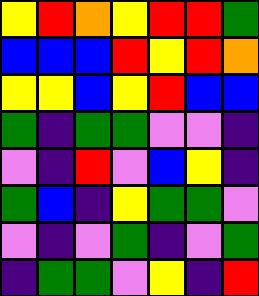[["yellow", "red", "orange", "yellow", "red", "red", "green"], ["blue", "blue", "blue", "red", "yellow", "red", "orange"], ["yellow", "yellow", "blue", "yellow", "red", "blue", "blue"], ["green", "indigo", "green", "green", "violet", "violet", "indigo"], ["violet", "indigo", "red", "violet", "blue", "yellow", "indigo"], ["green", "blue", "indigo", "yellow", "green", "green", "violet"], ["violet", "indigo", "violet", "green", "indigo", "violet", "green"], ["indigo", "green", "green", "violet", "yellow", "indigo", "red"]]